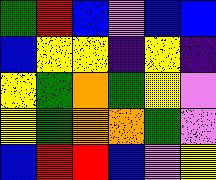[["green", "red", "blue", "violet", "blue", "blue"], ["blue", "yellow", "yellow", "indigo", "yellow", "indigo"], ["yellow", "green", "orange", "green", "yellow", "violet"], ["yellow", "green", "orange", "orange", "green", "violet"], ["blue", "red", "red", "blue", "violet", "yellow"]]